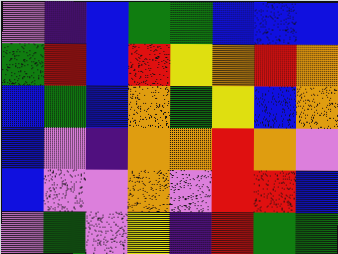[["violet", "indigo", "blue", "green", "green", "blue", "blue", "blue"], ["green", "red", "blue", "red", "yellow", "orange", "red", "orange"], ["blue", "green", "blue", "orange", "green", "yellow", "blue", "orange"], ["blue", "violet", "indigo", "orange", "orange", "red", "orange", "violet"], ["blue", "violet", "violet", "orange", "violet", "red", "red", "blue"], ["violet", "green", "violet", "yellow", "indigo", "red", "green", "green"]]